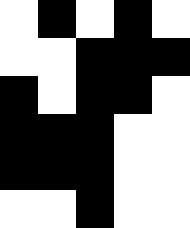[["white", "black", "white", "black", "white"], ["white", "white", "black", "black", "black"], ["black", "white", "black", "black", "white"], ["black", "black", "black", "white", "white"], ["black", "black", "black", "white", "white"], ["white", "white", "black", "white", "white"]]